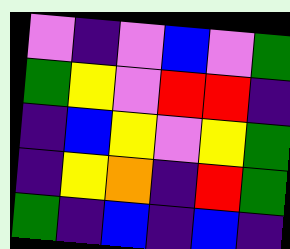[["violet", "indigo", "violet", "blue", "violet", "green"], ["green", "yellow", "violet", "red", "red", "indigo"], ["indigo", "blue", "yellow", "violet", "yellow", "green"], ["indigo", "yellow", "orange", "indigo", "red", "green"], ["green", "indigo", "blue", "indigo", "blue", "indigo"]]